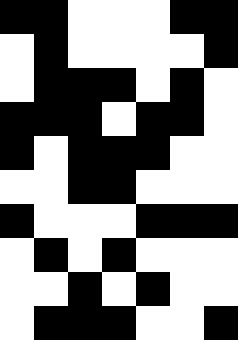[["black", "black", "white", "white", "white", "black", "black"], ["white", "black", "white", "white", "white", "white", "black"], ["white", "black", "black", "black", "white", "black", "white"], ["black", "black", "black", "white", "black", "black", "white"], ["black", "white", "black", "black", "black", "white", "white"], ["white", "white", "black", "black", "white", "white", "white"], ["black", "white", "white", "white", "black", "black", "black"], ["white", "black", "white", "black", "white", "white", "white"], ["white", "white", "black", "white", "black", "white", "white"], ["white", "black", "black", "black", "white", "white", "black"]]